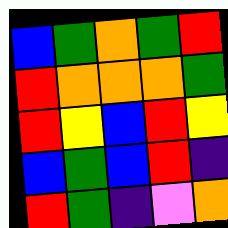[["blue", "green", "orange", "green", "red"], ["red", "orange", "orange", "orange", "green"], ["red", "yellow", "blue", "red", "yellow"], ["blue", "green", "blue", "red", "indigo"], ["red", "green", "indigo", "violet", "orange"]]